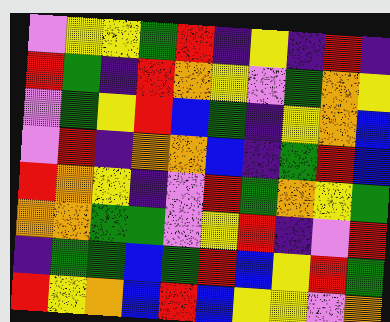[["violet", "yellow", "yellow", "green", "red", "indigo", "yellow", "indigo", "red", "indigo"], ["red", "green", "indigo", "red", "orange", "yellow", "violet", "green", "orange", "yellow"], ["violet", "green", "yellow", "red", "blue", "green", "indigo", "yellow", "orange", "blue"], ["violet", "red", "indigo", "orange", "orange", "blue", "indigo", "green", "red", "blue"], ["red", "orange", "yellow", "indigo", "violet", "red", "green", "orange", "yellow", "green"], ["orange", "orange", "green", "green", "violet", "yellow", "red", "indigo", "violet", "red"], ["indigo", "green", "green", "blue", "green", "red", "blue", "yellow", "red", "green"], ["red", "yellow", "orange", "blue", "red", "blue", "yellow", "yellow", "violet", "orange"]]